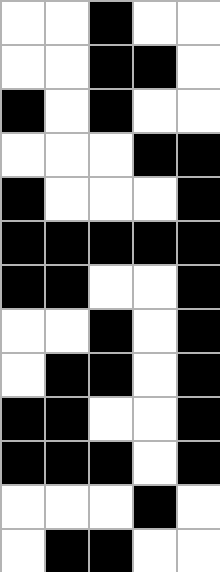[["white", "white", "black", "white", "white"], ["white", "white", "black", "black", "white"], ["black", "white", "black", "white", "white"], ["white", "white", "white", "black", "black"], ["black", "white", "white", "white", "black"], ["black", "black", "black", "black", "black"], ["black", "black", "white", "white", "black"], ["white", "white", "black", "white", "black"], ["white", "black", "black", "white", "black"], ["black", "black", "white", "white", "black"], ["black", "black", "black", "white", "black"], ["white", "white", "white", "black", "white"], ["white", "black", "black", "white", "white"]]